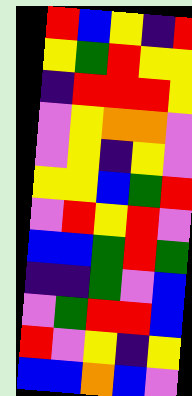[["red", "blue", "yellow", "indigo", "red"], ["yellow", "green", "red", "yellow", "yellow"], ["indigo", "red", "red", "red", "yellow"], ["violet", "yellow", "orange", "orange", "violet"], ["violet", "yellow", "indigo", "yellow", "violet"], ["yellow", "yellow", "blue", "green", "red"], ["violet", "red", "yellow", "red", "violet"], ["blue", "blue", "green", "red", "green"], ["indigo", "indigo", "green", "violet", "blue"], ["violet", "green", "red", "red", "blue"], ["red", "violet", "yellow", "indigo", "yellow"], ["blue", "blue", "orange", "blue", "violet"]]